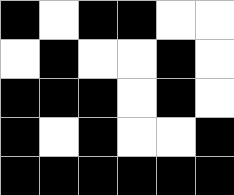[["black", "white", "black", "black", "white", "white"], ["white", "black", "white", "white", "black", "white"], ["black", "black", "black", "white", "black", "white"], ["black", "white", "black", "white", "white", "black"], ["black", "black", "black", "black", "black", "black"]]